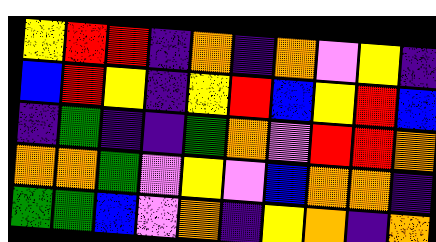[["yellow", "red", "red", "indigo", "orange", "indigo", "orange", "violet", "yellow", "indigo"], ["blue", "red", "yellow", "indigo", "yellow", "red", "blue", "yellow", "red", "blue"], ["indigo", "green", "indigo", "indigo", "green", "orange", "violet", "red", "red", "orange"], ["orange", "orange", "green", "violet", "yellow", "violet", "blue", "orange", "orange", "indigo"], ["green", "green", "blue", "violet", "orange", "indigo", "yellow", "orange", "indigo", "orange"]]